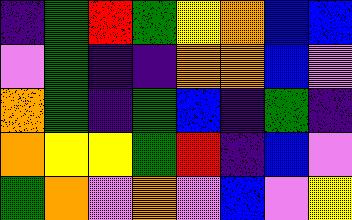[["indigo", "green", "red", "green", "yellow", "orange", "blue", "blue"], ["violet", "green", "indigo", "indigo", "orange", "orange", "blue", "violet"], ["orange", "green", "indigo", "green", "blue", "indigo", "green", "indigo"], ["orange", "yellow", "yellow", "green", "red", "indigo", "blue", "violet"], ["green", "orange", "violet", "orange", "violet", "blue", "violet", "yellow"]]